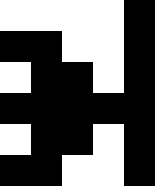[["white", "white", "white", "white", "black"], ["black", "black", "white", "white", "black"], ["white", "black", "black", "white", "black"], ["black", "black", "black", "black", "black"], ["white", "black", "black", "white", "black"], ["black", "black", "white", "white", "black"]]